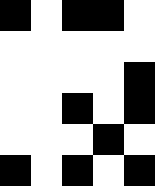[["black", "white", "black", "black", "white"], ["white", "white", "white", "white", "white"], ["white", "white", "white", "white", "black"], ["white", "white", "black", "white", "black"], ["white", "white", "white", "black", "white"], ["black", "white", "black", "white", "black"]]